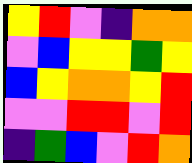[["yellow", "red", "violet", "indigo", "orange", "orange"], ["violet", "blue", "yellow", "yellow", "green", "yellow"], ["blue", "yellow", "orange", "orange", "yellow", "red"], ["violet", "violet", "red", "red", "violet", "red"], ["indigo", "green", "blue", "violet", "red", "orange"]]